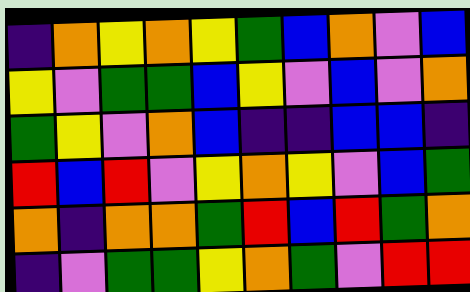[["indigo", "orange", "yellow", "orange", "yellow", "green", "blue", "orange", "violet", "blue"], ["yellow", "violet", "green", "green", "blue", "yellow", "violet", "blue", "violet", "orange"], ["green", "yellow", "violet", "orange", "blue", "indigo", "indigo", "blue", "blue", "indigo"], ["red", "blue", "red", "violet", "yellow", "orange", "yellow", "violet", "blue", "green"], ["orange", "indigo", "orange", "orange", "green", "red", "blue", "red", "green", "orange"], ["indigo", "violet", "green", "green", "yellow", "orange", "green", "violet", "red", "red"]]